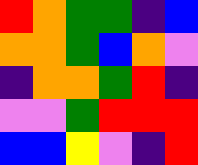[["red", "orange", "green", "green", "indigo", "blue"], ["orange", "orange", "green", "blue", "orange", "violet"], ["indigo", "orange", "orange", "green", "red", "indigo"], ["violet", "violet", "green", "red", "red", "red"], ["blue", "blue", "yellow", "violet", "indigo", "red"]]